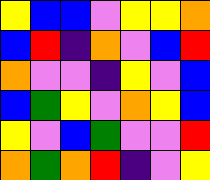[["yellow", "blue", "blue", "violet", "yellow", "yellow", "orange"], ["blue", "red", "indigo", "orange", "violet", "blue", "red"], ["orange", "violet", "violet", "indigo", "yellow", "violet", "blue"], ["blue", "green", "yellow", "violet", "orange", "yellow", "blue"], ["yellow", "violet", "blue", "green", "violet", "violet", "red"], ["orange", "green", "orange", "red", "indigo", "violet", "yellow"]]